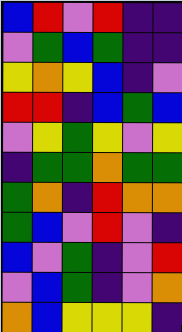[["blue", "red", "violet", "red", "indigo", "indigo"], ["violet", "green", "blue", "green", "indigo", "indigo"], ["yellow", "orange", "yellow", "blue", "indigo", "violet"], ["red", "red", "indigo", "blue", "green", "blue"], ["violet", "yellow", "green", "yellow", "violet", "yellow"], ["indigo", "green", "green", "orange", "green", "green"], ["green", "orange", "indigo", "red", "orange", "orange"], ["green", "blue", "violet", "red", "violet", "indigo"], ["blue", "violet", "green", "indigo", "violet", "red"], ["violet", "blue", "green", "indigo", "violet", "orange"], ["orange", "blue", "yellow", "yellow", "yellow", "indigo"]]